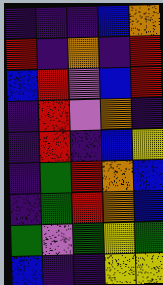[["indigo", "indigo", "indigo", "blue", "orange"], ["red", "indigo", "orange", "indigo", "red"], ["blue", "red", "violet", "blue", "red"], ["indigo", "red", "violet", "orange", "indigo"], ["indigo", "red", "indigo", "blue", "yellow"], ["indigo", "green", "red", "orange", "blue"], ["indigo", "green", "red", "orange", "blue"], ["green", "violet", "green", "yellow", "green"], ["blue", "indigo", "indigo", "yellow", "yellow"]]